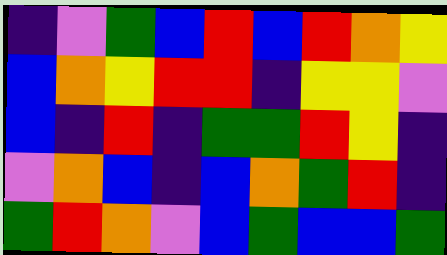[["indigo", "violet", "green", "blue", "red", "blue", "red", "orange", "yellow"], ["blue", "orange", "yellow", "red", "red", "indigo", "yellow", "yellow", "violet"], ["blue", "indigo", "red", "indigo", "green", "green", "red", "yellow", "indigo"], ["violet", "orange", "blue", "indigo", "blue", "orange", "green", "red", "indigo"], ["green", "red", "orange", "violet", "blue", "green", "blue", "blue", "green"]]